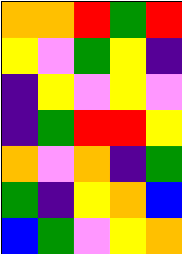[["orange", "orange", "red", "green", "red"], ["yellow", "violet", "green", "yellow", "indigo"], ["indigo", "yellow", "violet", "yellow", "violet"], ["indigo", "green", "red", "red", "yellow"], ["orange", "violet", "orange", "indigo", "green"], ["green", "indigo", "yellow", "orange", "blue"], ["blue", "green", "violet", "yellow", "orange"]]